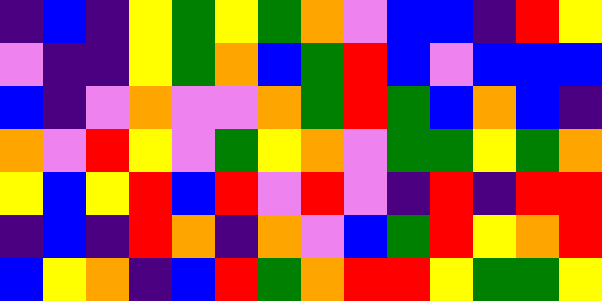[["indigo", "blue", "indigo", "yellow", "green", "yellow", "green", "orange", "violet", "blue", "blue", "indigo", "red", "yellow"], ["violet", "indigo", "indigo", "yellow", "green", "orange", "blue", "green", "red", "blue", "violet", "blue", "blue", "blue"], ["blue", "indigo", "violet", "orange", "violet", "violet", "orange", "green", "red", "green", "blue", "orange", "blue", "indigo"], ["orange", "violet", "red", "yellow", "violet", "green", "yellow", "orange", "violet", "green", "green", "yellow", "green", "orange"], ["yellow", "blue", "yellow", "red", "blue", "red", "violet", "red", "violet", "indigo", "red", "indigo", "red", "red"], ["indigo", "blue", "indigo", "red", "orange", "indigo", "orange", "violet", "blue", "green", "red", "yellow", "orange", "red"], ["blue", "yellow", "orange", "indigo", "blue", "red", "green", "orange", "red", "red", "yellow", "green", "green", "yellow"]]